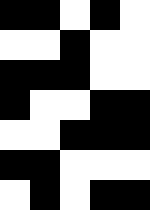[["black", "black", "white", "black", "white"], ["white", "white", "black", "white", "white"], ["black", "black", "black", "white", "white"], ["black", "white", "white", "black", "black"], ["white", "white", "black", "black", "black"], ["black", "black", "white", "white", "white"], ["white", "black", "white", "black", "black"]]